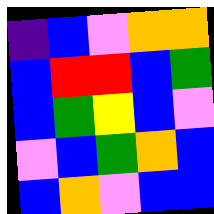[["indigo", "blue", "violet", "orange", "orange"], ["blue", "red", "red", "blue", "green"], ["blue", "green", "yellow", "blue", "violet"], ["violet", "blue", "green", "orange", "blue"], ["blue", "orange", "violet", "blue", "blue"]]